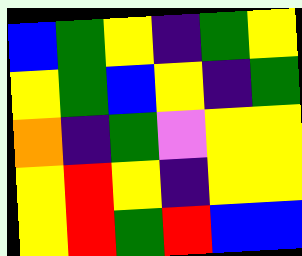[["blue", "green", "yellow", "indigo", "green", "yellow"], ["yellow", "green", "blue", "yellow", "indigo", "green"], ["orange", "indigo", "green", "violet", "yellow", "yellow"], ["yellow", "red", "yellow", "indigo", "yellow", "yellow"], ["yellow", "red", "green", "red", "blue", "blue"]]